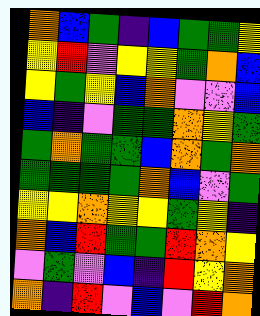[["orange", "blue", "green", "indigo", "blue", "green", "green", "yellow"], ["yellow", "red", "violet", "yellow", "yellow", "green", "orange", "blue"], ["yellow", "green", "yellow", "blue", "orange", "violet", "violet", "blue"], ["blue", "indigo", "violet", "green", "green", "orange", "yellow", "green"], ["green", "orange", "green", "green", "blue", "orange", "green", "orange"], ["green", "green", "green", "green", "orange", "blue", "violet", "green"], ["yellow", "yellow", "orange", "yellow", "yellow", "green", "yellow", "indigo"], ["orange", "blue", "red", "green", "green", "red", "orange", "yellow"], ["violet", "green", "violet", "blue", "indigo", "red", "yellow", "orange"], ["orange", "indigo", "red", "violet", "blue", "violet", "red", "orange"]]